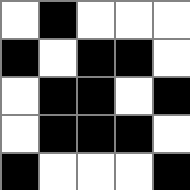[["white", "black", "white", "white", "white"], ["black", "white", "black", "black", "white"], ["white", "black", "black", "white", "black"], ["white", "black", "black", "black", "white"], ["black", "white", "white", "white", "black"]]